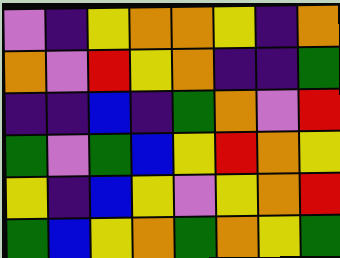[["violet", "indigo", "yellow", "orange", "orange", "yellow", "indigo", "orange"], ["orange", "violet", "red", "yellow", "orange", "indigo", "indigo", "green"], ["indigo", "indigo", "blue", "indigo", "green", "orange", "violet", "red"], ["green", "violet", "green", "blue", "yellow", "red", "orange", "yellow"], ["yellow", "indigo", "blue", "yellow", "violet", "yellow", "orange", "red"], ["green", "blue", "yellow", "orange", "green", "orange", "yellow", "green"]]